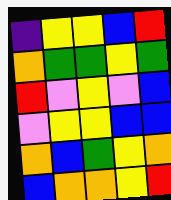[["indigo", "yellow", "yellow", "blue", "red"], ["orange", "green", "green", "yellow", "green"], ["red", "violet", "yellow", "violet", "blue"], ["violet", "yellow", "yellow", "blue", "blue"], ["orange", "blue", "green", "yellow", "orange"], ["blue", "orange", "orange", "yellow", "red"]]